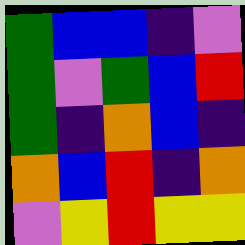[["green", "blue", "blue", "indigo", "violet"], ["green", "violet", "green", "blue", "red"], ["green", "indigo", "orange", "blue", "indigo"], ["orange", "blue", "red", "indigo", "orange"], ["violet", "yellow", "red", "yellow", "yellow"]]